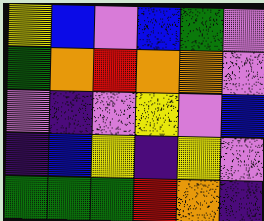[["yellow", "blue", "violet", "blue", "green", "violet"], ["green", "orange", "red", "orange", "orange", "violet"], ["violet", "indigo", "violet", "yellow", "violet", "blue"], ["indigo", "blue", "yellow", "indigo", "yellow", "violet"], ["green", "green", "green", "red", "orange", "indigo"]]